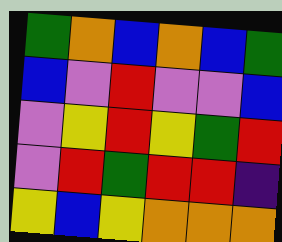[["green", "orange", "blue", "orange", "blue", "green"], ["blue", "violet", "red", "violet", "violet", "blue"], ["violet", "yellow", "red", "yellow", "green", "red"], ["violet", "red", "green", "red", "red", "indigo"], ["yellow", "blue", "yellow", "orange", "orange", "orange"]]